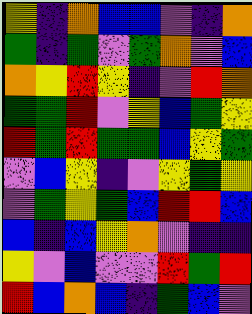[["yellow", "indigo", "orange", "blue", "blue", "violet", "indigo", "orange"], ["green", "indigo", "green", "violet", "green", "orange", "violet", "blue"], ["orange", "yellow", "red", "yellow", "indigo", "violet", "red", "orange"], ["green", "green", "red", "violet", "yellow", "blue", "green", "yellow"], ["red", "green", "red", "green", "green", "blue", "yellow", "green"], ["violet", "blue", "yellow", "indigo", "violet", "yellow", "green", "yellow"], ["violet", "green", "yellow", "green", "blue", "red", "red", "blue"], ["blue", "indigo", "blue", "yellow", "orange", "violet", "indigo", "indigo"], ["yellow", "violet", "blue", "violet", "violet", "red", "green", "red"], ["red", "blue", "orange", "blue", "indigo", "green", "blue", "violet"]]